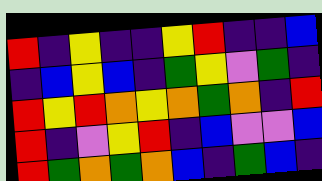[["red", "indigo", "yellow", "indigo", "indigo", "yellow", "red", "indigo", "indigo", "blue"], ["indigo", "blue", "yellow", "blue", "indigo", "green", "yellow", "violet", "green", "indigo"], ["red", "yellow", "red", "orange", "yellow", "orange", "green", "orange", "indigo", "red"], ["red", "indigo", "violet", "yellow", "red", "indigo", "blue", "violet", "violet", "blue"], ["red", "green", "orange", "green", "orange", "blue", "indigo", "green", "blue", "indigo"]]